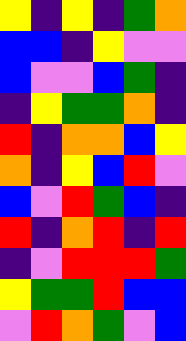[["yellow", "indigo", "yellow", "indigo", "green", "orange"], ["blue", "blue", "indigo", "yellow", "violet", "violet"], ["blue", "violet", "violet", "blue", "green", "indigo"], ["indigo", "yellow", "green", "green", "orange", "indigo"], ["red", "indigo", "orange", "orange", "blue", "yellow"], ["orange", "indigo", "yellow", "blue", "red", "violet"], ["blue", "violet", "red", "green", "blue", "indigo"], ["red", "indigo", "orange", "red", "indigo", "red"], ["indigo", "violet", "red", "red", "red", "green"], ["yellow", "green", "green", "red", "blue", "blue"], ["violet", "red", "orange", "green", "violet", "blue"]]